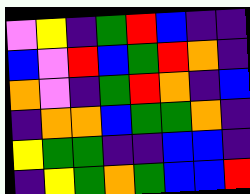[["violet", "yellow", "indigo", "green", "red", "blue", "indigo", "indigo"], ["blue", "violet", "red", "blue", "green", "red", "orange", "indigo"], ["orange", "violet", "indigo", "green", "red", "orange", "indigo", "blue"], ["indigo", "orange", "orange", "blue", "green", "green", "orange", "indigo"], ["yellow", "green", "green", "indigo", "indigo", "blue", "blue", "indigo"], ["indigo", "yellow", "green", "orange", "green", "blue", "blue", "red"]]